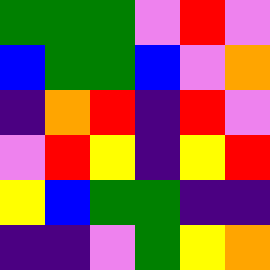[["green", "green", "green", "violet", "red", "violet"], ["blue", "green", "green", "blue", "violet", "orange"], ["indigo", "orange", "red", "indigo", "red", "violet"], ["violet", "red", "yellow", "indigo", "yellow", "red"], ["yellow", "blue", "green", "green", "indigo", "indigo"], ["indigo", "indigo", "violet", "green", "yellow", "orange"]]